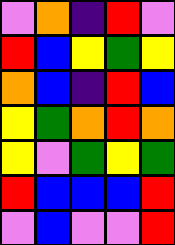[["violet", "orange", "indigo", "red", "violet"], ["red", "blue", "yellow", "green", "yellow"], ["orange", "blue", "indigo", "red", "blue"], ["yellow", "green", "orange", "red", "orange"], ["yellow", "violet", "green", "yellow", "green"], ["red", "blue", "blue", "blue", "red"], ["violet", "blue", "violet", "violet", "red"]]